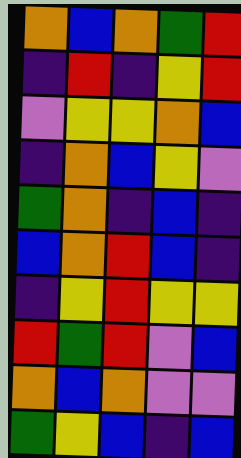[["orange", "blue", "orange", "green", "red"], ["indigo", "red", "indigo", "yellow", "red"], ["violet", "yellow", "yellow", "orange", "blue"], ["indigo", "orange", "blue", "yellow", "violet"], ["green", "orange", "indigo", "blue", "indigo"], ["blue", "orange", "red", "blue", "indigo"], ["indigo", "yellow", "red", "yellow", "yellow"], ["red", "green", "red", "violet", "blue"], ["orange", "blue", "orange", "violet", "violet"], ["green", "yellow", "blue", "indigo", "blue"]]